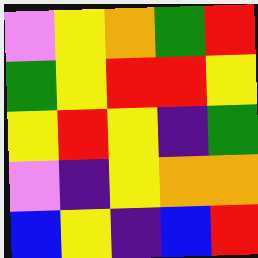[["violet", "yellow", "orange", "green", "red"], ["green", "yellow", "red", "red", "yellow"], ["yellow", "red", "yellow", "indigo", "green"], ["violet", "indigo", "yellow", "orange", "orange"], ["blue", "yellow", "indigo", "blue", "red"]]